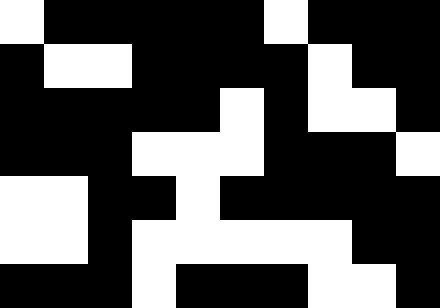[["white", "black", "black", "black", "black", "black", "white", "black", "black", "black"], ["black", "white", "white", "black", "black", "black", "black", "white", "black", "black"], ["black", "black", "black", "black", "black", "white", "black", "white", "white", "black"], ["black", "black", "black", "white", "white", "white", "black", "black", "black", "white"], ["white", "white", "black", "black", "white", "black", "black", "black", "black", "black"], ["white", "white", "black", "white", "white", "white", "white", "white", "black", "black"], ["black", "black", "black", "white", "black", "black", "black", "white", "white", "black"]]